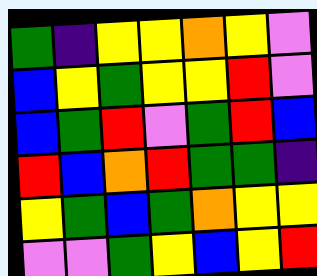[["green", "indigo", "yellow", "yellow", "orange", "yellow", "violet"], ["blue", "yellow", "green", "yellow", "yellow", "red", "violet"], ["blue", "green", "red", "violet", "green", "red", "blue"], ["red", "blue", "orange", "red", "green", "green", "indigo"], ["yellow", "green", "blue", "green", "orange", "yellow", "yellow"], ["violet", "violet", "green", "yellow", "blue", "yellow", "red"]]